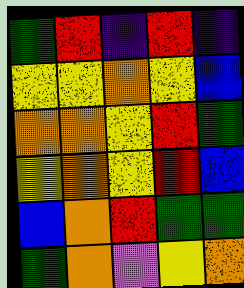[["green", "red", "indigo", "red", "indigo"], ["yellow", "yellow", "orange", "yellow", "blue"], ["orange", "orange", "yellow", "red", "green"], ["yellow", "orange", "yellow", "red", "blue"], ["blue", "orange", "red", "green", "green"], ["green", "orange", "violet", "yellow", "orange"]]